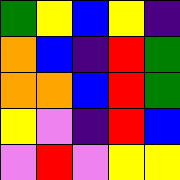[["green", "yellow", "blue", "yellow", "indigo"], ["orange", "blue", "indigo", "red", "green"], ["orange", "orange", "blue", "red", "green"], ["yellow", "violet", "indigo", "red", "blue"], ["violet", "red", "violet", "yellow", "yellow"]]